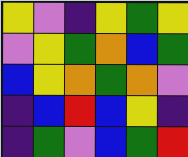[["yellow", "violet", "indigo", "yellow", "green", "yellow"], ["violet", "yellow", "green", "orange", "blue", "green"], ["blue", "yellow", "orange", "green", "orange", "violet"], ["indigo", "blue", "red", "blue", "yellow", "indigo"], ["indigo", "green", "violet", "blue", "green", "red"]]